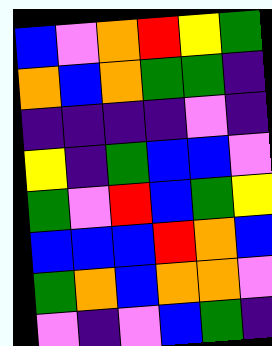[["blue", "violet", "orange", "red", "yellow", "green"], ["orange", "blue", "orange", "green", "green", "indigo"], ["indigo", "indigo", "indigo", "indigo", "violet", "indigo"], ["yellow", "indigo", "green", "blue", "blue", "violet"], ["green", "violet", "red", "blue", "green", "yellow"], ["blue", "blue", "blue", "red", "orange", "blue"], ["green", "orange", "blue", "orange", "orange", "violet"], ["violet", "indigo", "violet", "blue", "green", "indigo"]]